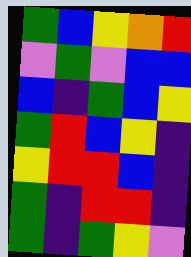[["green", "blue", "yellow", "orange", "red"], ["violet", "green", "violet", "blue", "blue"], ["blue", "indigo", "green", "blue", "yellow"], ["green", "red", "blue", "yellow", "indigo"], ["yellow", "red", "red", "blue", "indigo"], ["green", "indigo", "red", "red", "indigo"], ["green", "indigo", "green", "yellow", "violet"]]